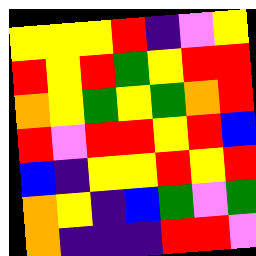[["yellow", "yellow", "yellow", "red", "indigo", "violet", "yellow"], ["red", "yellow", "red", "green", "yellow", "red", "red"], ["orange", "yellow", "green", "yellow", "green", "orange", "red"], ["red", "violet", "red", "red", "yellow", "red", "blue"], ["blue", "indigo", "yellow", "yellow", "red", "yellow", "red"], ["orange", "yellow", "indigo", "blue", "green", "violet", "green"], ["orange", "indigo", "indigo", "indigo", "red", "red", "violet"]]